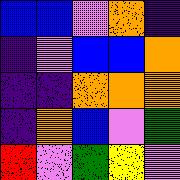[["blue", "blue", "violet", "orange", "indigo"], ["indigo", "violet", "blue", "blue", "orange"], ["indigo", "indigo", "orange", "orange", "orange"], ["indigo", "orange", "blue", "violet", "green"], ["red", "violet", "green", "yellow", "violet"]]